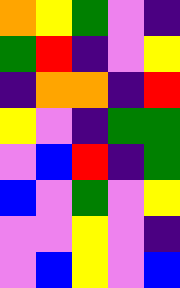[["orange", "yellow", "green", "violet", "indigo"], ["green", "red", "indigo", "violet", "yellow"], ["indigo", "orange", "orange", "indigo", "red"], ["yellow", "violet", "indigo", "green", "green"], ["violet", "blue", "red", "indigo", "green"], ["blue", "violet", "green", "violet", "yellow"], ["violet", "violet", "yellow", "violet", "indigo"], ["violet", "blue", "yellow", "violet", "blue"]]